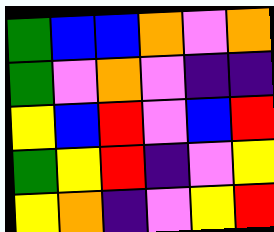[["green", "blue", "blue", "orange", "violet", "orange"], ["green", "violet", "orange", "violet", "indigo", "indigo"], ["yellow", "blue", "red", "violet", "blue", "red"], ["green", "yellow", "red", "indigo", "violet", "yellow"], ["yellow", "orange", "indigo", "violet", "yellow", "red"]]